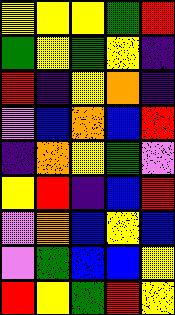[["yellow", "yellow", "yellow", "green", "red"], ["green", "yellow", "green", "yellow", "indigo"], ["red", "indigo", "yellow", "orange", "indigo"], ["violet", "blue", "orange", "blue", "red"], ["indigo", "orange", "yellow", "green", "violet"], ["yellow", "red", "indigo", "blue", "red"], ["violet", "orange", "blue", "yellow", "blue"], ["violet", "green", "blue", "blue", "yellow"], ["red", "yellow", "green", "red", "yellow"]]